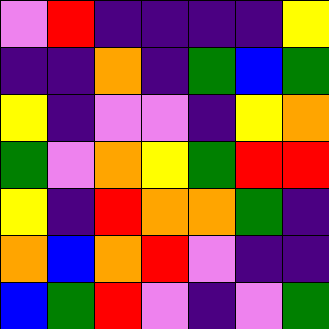[["violet", "red", "indigo", "indigo", "indigo", "indigo", "yellow"], ["indigo", "indigo", "orange", "indigo", "green", "blue", "green"], ["yellow", "indigo", "violet", "violet", "indigo", "yellow", "orange"], ["green", "violet", "orange", "yellow", "green", "red", "red"], ["yellow", "indigo", "red", "orange", "orange", "green", "indigo"], ["orange", "blue", "orange", "red", "violet", "indigo", "indigo"], ["blue", "green", "red", "violet", "indigo", "violet", "green"]]